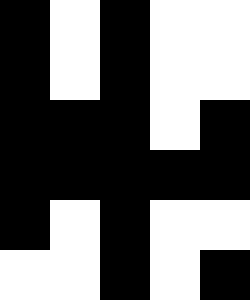[["black", "white", "black", "white", "white"], ["black", "white", "black", "white", "white"], ["black", "black", "black", "white", "black"], ["black", "black", "black", "black", "black"], ["black", "white", "black", "white", "white"], ["white", "white", "black", "white", "black"]]